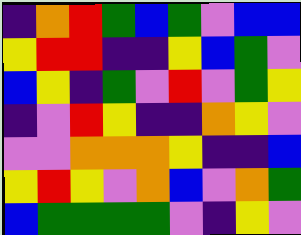[["indigo", "orange", "red", "green", "blue", "green", "violet", "blue", "blue"], ["yellow", "red", "red", "indigo", "indigo", "yellow", "blue", "green", "violet"], ["blue", "yellow", "indigo", "green", "violet", "red", "violet", "green", "yellow"], ["indigo", "violet", "red", "yellow", "indigo", "indigo", "orange", "yellow", "violet"], ["violet", "violet", "orange", "orange", "orange", "yellow", "indigo", "indigo", "blue"], ["yellow", "red", "yellow", "violet", "orange", "blue", "violet", "orange", "green"], ["blue", "green", "green", "green", "green", "violet", "indigo", "yellow", "violet"]]